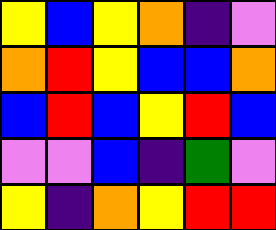[["yellow", "blue", "yellow", "orange", "indigo", "violet"], ["orange", "red", "yellow", "blue", "blue", "orange"], ["blue", "red", "blue", "yellow", "red", "blue"], ["violet", "violet", "blue", "indigo", "green", "violet"], ["yellow", "indigo", "orange", "yellow", "red", "red"]]